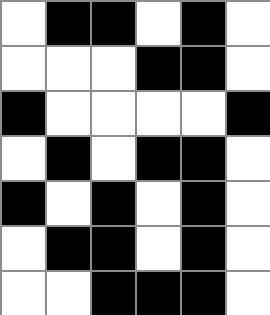[["white", "black", "black", "white", "black", "white"], ["white", "white", "white", "black", "black", "white"], ["black", "white", "white", "white", "white", "black"], ["white", "black", "white", "black", "black", "white"], ["black", "white", "black", "white", "black", "white"], ["white", "black", "black", "white", "black", "white"], ["white", "white", "black", "black", "black", "white"]]